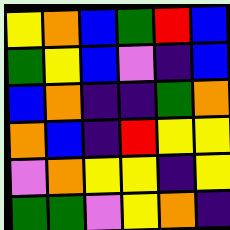[["yellow", "orange", "blue", "green", "red", "blue"], ["green", "yellow", "blue", "violet", "indigo", "blue"], ["blue", "orange", "indigo", "indigo", "green", "orange"], ["orange", "blue", "indigo", "red", "yellow", "yellow"], ["violet", "orange", "yellow", "yellow", "indigo", "yellow"], ["green", "green", "violet", "yellow", "orange", "indigo"]]